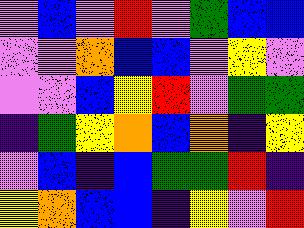[["violet", "blue", "violet", "red", "violet", "green", "blue", "blue"], ["violet", "violet", "orange", "blue", "blue", "violet", "yellow", "violet"], ["violet", "violet", "blue", "yellow", "red", "violet", "green", "green"], ["indigo", "green", "yellow", "orange", "blue", "orange", "indigo", "yellow"], ["violet", "blue", "indigo", "blue", "green", "green", "red", "indigo"], ["yellow", "orange", "blue", "blue", "indigo", "yellow", "violet", "red"]]